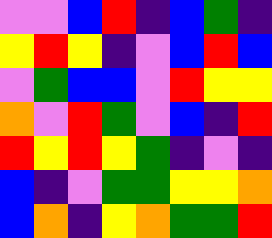[["violet", "violet", "blue", "red", "indigo", "blue", "green", "indigo"], ["yellow", "red", "yellow", "indigo", "violet", "blue", "red", "blue"], ["violet", "green", "blue", "blue", "violet", "red", "yellow", "yellow"], ["orange", "violet", "red", "green", "violet", "blue", "indigo", "red"], ["red", "yellow", "red", "yellow", "green", "indigo", "violet", "indigo"], ["blue", "indigo", "violet", "green", "green", "yellow", "yellow", "orange"], ["blue", "orange", "indigo", "yellow", "orange", "green", "green", "red"]]